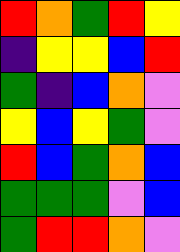[["red", "orange", "green", "red", "yellow"], ["indigo", "yellow", "yellow", "blue", "red"], ["green", "indigo", "blue", "orange", "violet"], ["yellow", "blue", "yellow", "green", "violet"], ["red", "blue", "green", "orange", "blue"], ["green", "green", "green", "violet", "blue"], ["green", "red", "red", "orange", "violet"]]